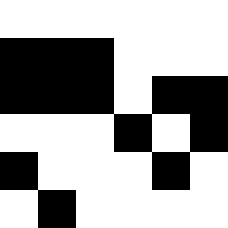[["white", "white", "white", "white", "white", "white"], ["black", "black", "black", "white", "white", "white"], ["black", "black", "black", "white", "black", "black"], ["white", "white", "white", "black", "white", "black"], ["black", "white", "white", "white", "black", "white"], ["white", "black", "white", "white", "white", "white"]]